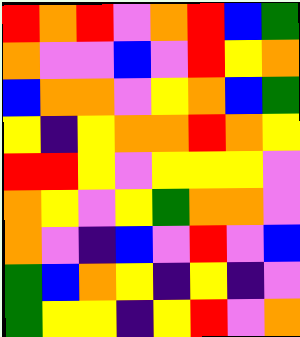[["red", "orange", "red", "violet", "orange", "red", "blue", "green"], ["orange", "violet", "violet", "blue", "violet", "red", "yellow", "orange"], ["blue", "orange", "orange", "violet", "yellow", "orange", "blue", "green"], ["yellow", "indigo", "yellow", "orange", "orange", "red", "orange", "yellow"], ["red", "red", "yellow", "violet", "yellow", "yellow", "yellow", "violet"], ["orange", "yellow", "violet", "yellow", "green", "orange", "orange", "violet"], ["orange", "violet", "indigo", "blue", "violet", "red", "violet", "blue"], ["green", "blue", "orange", "yellow", "indigo", "yellow", "indigo", "violet"], ["green", "yellow", "yellow", "indigo", "yellow", "red", "violet", "orange"]]